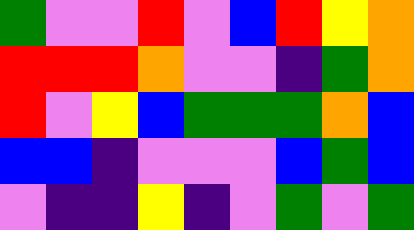[["green", "violet", "violet", "red", "violet", "blue", "red", "yellow", "orange"], ["red", "red", "red", "orange", "violet", "violet", "indigo", "green", "orange"], ["red", "violet", "yellow", "blue", "green", "green", "green", "orange", "blue"], ["blue", "blue", "indigo", "violet", "violet", "violet", "blue", "green", "blue"], ["violet", "indigo", "indigo", "yellow", "indigo", "violet", "green", "violet", "green"]]